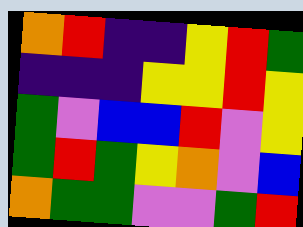[["orange", "red", "indigo", "indigo", "yellow", "red", "green"], ["indigo", "indigo", "indigo", "yellow", "yellow", "red", "yellow"], ["green", "violet", "blue", "blue", "red", "violet", "yellow"], ["green", "red", "green", "yellow", "orange", "violet", "blue"], ["orange", "green", "green", "violet", "violet", "green", "red"]]